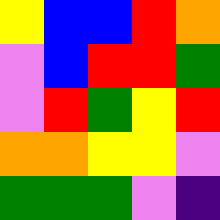[["yellow", "blue", "blue", "red", "orange"], ["violet", "blue", "red", "red", "green"], ["violet", "red", "green", "yellow", "red"], ["orange", "orange", "yellow", "yellow", "violet"], ["green", "green", "green", "violet", "indigo"]]